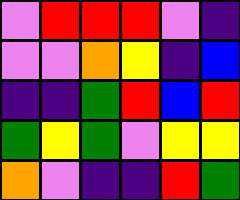[["violet", "red", "red", "red", "violet", "indigo"], ["violet", "violet", "orange", "yellow", "indigo", "blue"], ["indigo", "indigo", "green", "red", "blue", "red"], ["green", "yellow", "green", "violet", "yellow", "yellow"], ["orange", "violet", "indigo", "indigo", "red", "green"]]